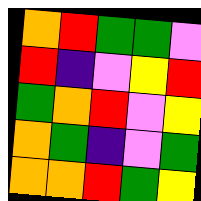[["orange", "red", "green", "green", "violet"], ["red", "indigo", "violet", "yellow", "red"], ["green", "orange", "red", "violet", "yellow"], ["orange", "green", "indigo", "violet", "green"], ["orange", "orange", "red", "green", "yellow"]]